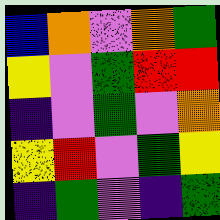[["blue", "orange", "violet", "orange", "green"], ["yellow", "violet", "green", "red", "red"], ["indigo", "violet", "green", "violet", "orange"], ["yellow", "red", "violet", "green", "yellow"], ["indigo", "green", "violet", "indigo", "green"]]